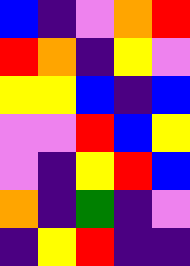[["blue", "indigo", "violet", "orange", "red"], ["red", "orange", "indigo", "yellow", "violet"], ["yellow", "yellow", "blue", "indigo", "blue"], ["violet", "violet", "red", "blue", "yellow"], ["violet", "indigo", "yellow", "red", "blue"], ["orange", "indigo", "green", "indigo", "violet"], ["indigo", "yellow", "red", "indigo", "indigo"]]